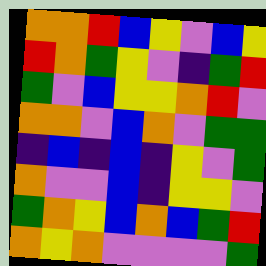[["orange", "orange", "red", "blue", "yellow", "violet", "blue", "yellow"], ["red", "orange", "green", "yellow", "violet", "indigo", "green", "red"], ["green", "violet", "blue", "yellow", "yellow", "orange", "red", "violet"], ["orange", "orange", "violet", "blue", "orange", "violet", "green", "green"], ["indigo", "blue", "indigo", "blue", "indigo", "yellow", "violet", "green"], ["orange", "violet", "violet", "blue", "indigo", "yellow", "yellow", "violet"], ["green", "orange", "yellow", "blue", "orange", "blue", "green", "red"], ["orange", "yellow", "orange", "violet", "violet", "violet", "violet", "green"]]